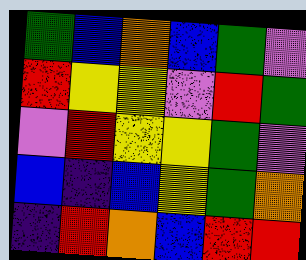[["green", "blue", "orange", "blue", "green", "violet"], ["red", "yellow", "yellow", "violet", "red", "green"], ["violet", "red", "yellow", "yellow", "green", "violet"], ["blue", "indigo", "blue", "yellow", "green", "orange"], ["indigo", "red", "orange", "blue", "red", "red"]]